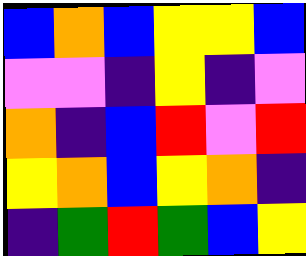[["blue", "orange", "blue", "yellow", "yellow", "blue"], ["violet", "violet", "indigo", "yellow", "indigo", "violet"], ["orange", "indigo", "blue", "red", "violet", "red"], ["yellow", "orange", "blue", "yellow", "orange", "indigo"], ["indigo", "green", "red", "green", "blue", "yellow"]]